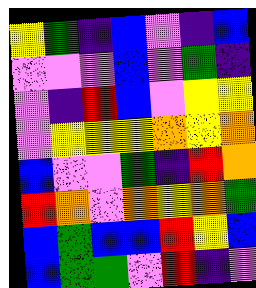[["yellow", "green", "indigo", "blue", "violet", "indigo", "blue"], ["violet", "violet", "violet", "blue", "violet", "green", "indigo"], ["violet", "indigo", "red", "blue", "violet", "yellow", "yellow"], ["violet", "yellow", "yellow", "yellow", "orange", "yellow", "orange"], ["blue", "violet", "violet", "green", "indigo", "red", "orange"], ["red", "orange", "violet", "orange", "yellow", "orange", "green"], ["blue", "green", "blue", "blue", "red", "yellow", "blue"], ["blue", "green", "green", "violet", "red", "indigo", "violet"]]